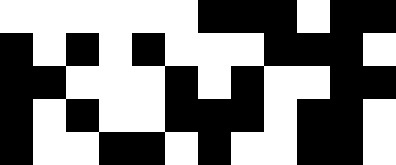[["white", "white", "white", "white", "white", "white", "black", "black", "black", "white", "black", "black"], ["black", "white", "black", "white", "black", "white", "white", "white", "black", "black", "black", "white"], ["black", "black", "white", "white", "white", "black", "white", "black", "white", "white", "black", "black"], ["black", "white", "black", "white", "white", "black", "black", "black", "white", "black", "black", "white"], ["black", "white", "white", "black", "black", "white", "black", "white", "white", "black", "black", "white"]]